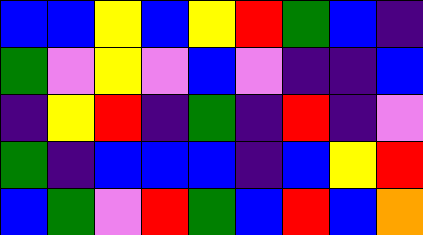[["blue", "blue", "yellow", "blue", "yellow", "red", "green", "blue", "indigo"], ["green", "violet", "yellow", "violet", "blue", "violet", "indigo", "indigo", "blue"], ["indigo", "yellow", "red", "indigo", "green", "indigo", "red", "indigo", "violet"], ["green", "indigo", "blue", "blue", "blue", "indigo", "blue", "yellow", "red"], ["blue", "green", "violet", "red", "green", "blue", "red", "blue", "orange"]]